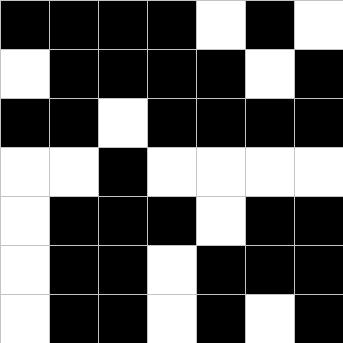[["black", "black", "black", "black", "white", "black", "white"], ["white", "black", "black", "black", "black", "white", "black"], ["black", "black", "white", "black", "black", "black", "black"], ["white", "white", "black", "white", "white", "white", "white"], ["white", "black", "black", "black", "white", "black", "black"], ["white", "black", "black", "white", "black", "black", "black"], ["white", "black", "black", "white", "black", "white", "black"]]